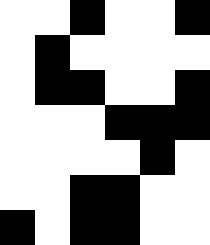[["white", "white", "black", "white", "white", "black"], ["white", "black", "white", "white", "white", "white"], ["white", "black", "black", "white", "white", "black"], ["white", "white", "white", "black", "black", "black"], ["white", "white", "white", "white", "black", "white"], ["white", "white", "black", "black", "white", "white"], ["black", "white", "black", "black", "white", "white"]]